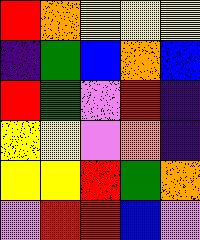[["red", "orange", "yellow", "yellow", "yellow"], ["indigo", "green", "blue", "orange", "blue"], ["red", "green", "violet", "red", "indigo"], ["yellow", "yellow", "violet", "orange", "indigo"], ["yellow", "yellow", "red", "green", "orange"], ["violet", "red", "red", "blue", "violet"]]